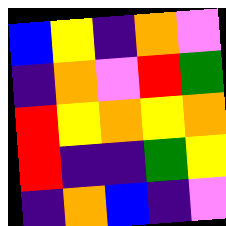[["blue", "yellow", "indigo", "orange", "violet"], ["indigo", "orange", "violet", "red", "green"], ["red", "yellow", "orange", "yellow", "orange"], ["red", "indigo", "indigo", "green", "yellow"], ["indigo", "orange", "blue", "indigo", "violet"]]